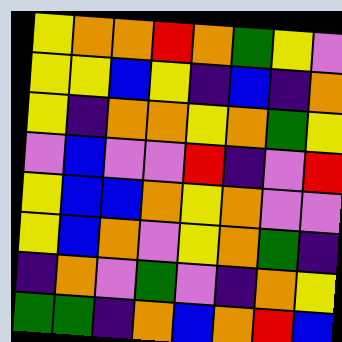[["yellow", "orange", "orange", "red", "orange", "green", "yellow", "violet"], ["yellow", "yellow", "blue", "yellow", "indigo", "blue", "indigo", "orange"], ["yellow", "indigo", "orange", "orange", "yellow", "orange", "green", "yellow"], ["violet", "blue", "violet", "violet", "red", "indigo", "violet", "red"], ["yellow", "blue", "blue", "orange", "yellow", "orange", "violet", "violet"], ["yellow", "blue", "orange", "violet", "yellow", "orange", "green", "indigo"], ["indigo", "orange", "violet", "green", "violet", "indigo", "orange", "yellow"], ["green", "green", "indigo", "orange", "blue", "orange", "red", "blue"]]